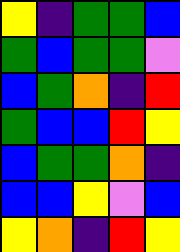[["yellow", "indigo", "green", "green", "blue"], ["green", "blue", "green", "green", "violet"], ["blue", "green", "orange", "indigo", "red"], ["green", "blue", "blue", "red", "yellow"], ["blue", "green", "green", "orange", "indigo"], ["blue", "blue", "yellow", "violet", "blue"], ["yellow", "orange", "indigo", "red", "yellow"]]